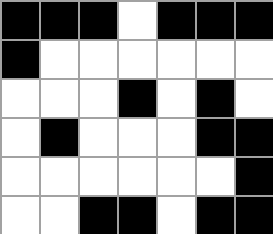[["black", "black", "black", "white", "black", "black", "black"], ["black", "white", "white", "white", "white", "white", "white"], ["white", "white", "white", "black", "white", "black", "white"], ["white", "black", "white", "white", "white", "black", "black"], ["white", "white", "white", "white", "white", "white", "black"], ["white", "white", "black", "black", "white", "black", "black"]]